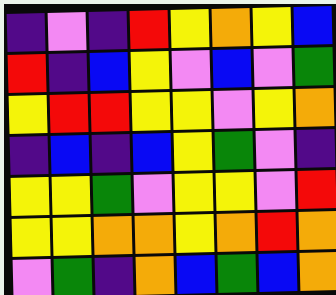[["indigo", "violet", "indigo", "red", "yellow", "orange", "yellow", "blue"], ["red", "indigo", "blue", "yellow", "violet", "blue", "violet", "green"], ["yellow", "red", "red", "yellow", "yellow", "violet", "yellow", "orange"], ["indigo", "blue", "indigo", "blue", "yellow", "green", "violet", "indigo"], ["yellow", "yellow", "green", "violet", "yellow", "yellow", "violet", "red"], ["yellow", "yellow", "orange", "orange", "yellow", "orange", "red", "orange"], ["violet", "green", "indigo", "orange", "blue", "green", "blue", "orange"]]